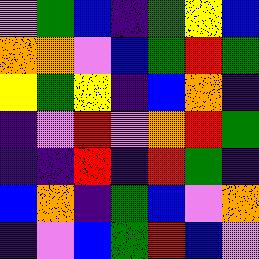[["violet", "green", "blue", "indigo", "green", "yellow", "blue"], ["orange", "orange", "violet", "blue", "green", "red", "green"], ["yellow", "green", "yellow", "indigo", "blue", "orange", "indigo"], ["indigo", "violet", "red", "violet", "orange", "red", "green"], ["indigo", "indigo", "red", "indigo", "red", "green", "indigo"], ["blue", "orange", "indigo", "green", "blue", "violet", "orange"], ["indigo", "violet", "blue", "green", "red", "blue", "violet"]]